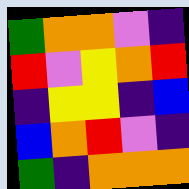[["green", "orange", "orange", "violet", "indigo"], ["red", "violet", "yellow", "orange", "red"], ["indigo", "yellow", "yellow", "indigo", "blue"], ["blue", "orange", "red", "violet", "indigo"], ["green", "indigo", "orange", "orange", "orange"]]